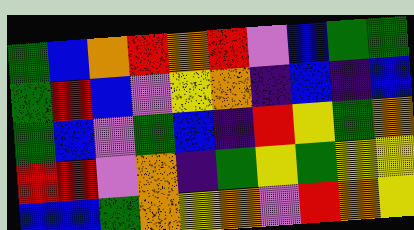[["green", "blue", "orange", "red", "orange", "red", "violet", "blue", "green", "green"], ["green", "red", "blue", "violet", "yellow", "orange", "indigo", "blue", "indigo", "blue"], ["green", "blue", "violet", "green", "blue", "indigo", "red", "yellow", "green", "orange"], ["red", "red", "violet", "orange", "indigo", "green", "yellow", "green", "yellow", "yellow"], ["blue", "blue", "green", "orange", "yellow", "orange", "violet", "red", "orange", "yellow"]]